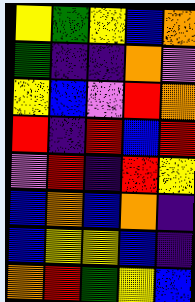[["yellow", "green", "yellow", "blue", "orange"], ["green", "indigo", "indigo", "orange", "violet"], ["yellow", "blue", "violet", "red", "orange"], ["red", "indigo", "red", "blue", "red"], ["violet", "red", "indigo", "red", "yellow"], ["blue", "orange", "blue", "orange", "indigo"], ["blue", "yellow", "yellow", "blue", "indigo"], ["orange", "red", "green", "yellow", "blue"]]